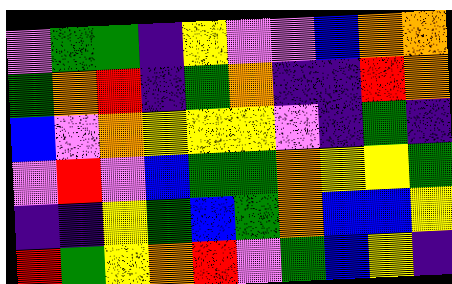[["violet", "green", "green", "indigo", "yellow", "violet", "violet", "blue", "orange", "orange"], ["green", "orange", "red", "indigo", "green", "orange", "indigo", "indigo", "red", "orange"], ["blue", "violet", "orange", "yellow", "yellow", "yellow", "violet", "indigo", "green", "indigo"], ["violet", "red", "violet", "blue", "green", "green", "orange", "yellow", "yellow", "green"], ["indigo", "indigo", "yellow", "green", "blue", "green", "orange", "blue", "blue", "yellow"], ["red", "green", "yellow", "orange", "red", "violet", "green", "blue", "yellow", "indigo"]]